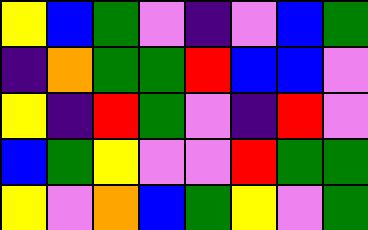[["yellow", "blue", "green", "violet", "indigo", "violet", "blue", "green"], ["indigo", "orange", "green", "green", "red", "blue", "blue", "violet"], ["yellow", "indigo", "red", "green", "violet", "indigo", "red", "violet"], ["blue", "green", "yellow", "violet", "violet", "red", "green", "green"], ["yellow", "violet", "orange", "blue", "green", "yellow", "violet", "green"]]